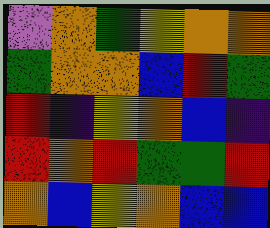[["violet", "orange", "green", "yellow", "orange", "orange"], ["green", "orange", "orange", "blue", "red", "green"], ["red", "indigo", "yellow", "orange", "blue", "indigo"], ["red", "orange", "red", "green", "green", "red"], ["orange", "blue", "yellow", "orange", "blue", "blue"]]